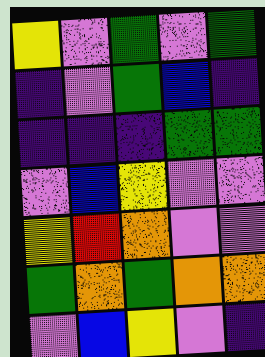[["yellow", "violet", "green", "violet", "green"], ["indigo", "violet", "green", "blue", "indigo"], ["indigo", "indigo", "indigo", "green", "green"], ["violet", "blue", "yellow", "violet", "violet"], ["yellow", "red", "orange", "violet", "violet"], ["green", "orange", "green", "orange", "orange"], ["violet", "blue", "yellow", "violet", "indigo"]]